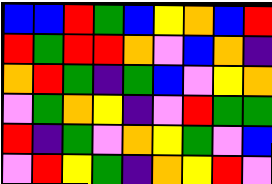[["blue", "blue", "red", "green", "blue", "yellow", "orange", "blue", "red"], ["red", "green", "red", "red", "orange", "violet", "blue", "orange", "indigo"], ["orange", "red", "green", "indigo", "green", "blue", "violet", "yellow", "orange"], ["violet", "green", "orange", "yellow", "indigo", "violet", "red", "green", "green"], ["red", "indigo", "green", "violet", "orange", "yellow", "green", "violet", "blue"], ["violet", "red", "yellow", "green", "indigo", "orange", "yellow", "red", "violet"]]